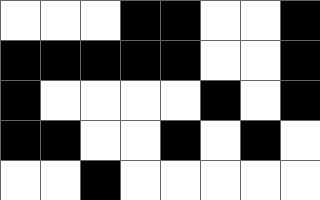[["white", "white", "white", "black", "black", "white", "white", "black"], ["black", "black", "black", "black", "black", "white", "white", "black"], ["black", "white", "white", "white", "white", "black", "white", "black"], ["black", "black", "white", "white", "black", "white", "black", "white"], ["white", "white", "black", "white", "white", "white", "white", "white"]]